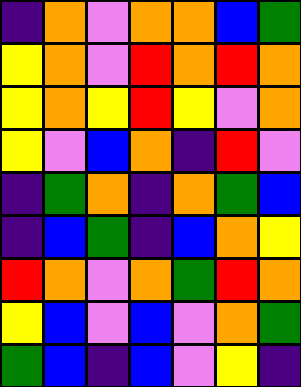[["indigo", "orange", "violet", "orange", "orange", "blue", "green"], ["yellow", "orange", "violet", "red", "orange", "red", "orange"], ["yellow", "orange", "yellow", "red", "yellow", "violet", "orange"], ["yellow", "violet", "blue", "orange", "indigo", "red", "violet"], ["indigo", "green", "orange", "indigo", "orange", "green", "blue"], ["indigo", "blue", "green", "indigo", "blue", "orange", "yellow"], ["red", "orange", "violet", "orange", "green", "red", "orange"], ["yellow", "blue", "violet", "blue", "violet", "orange", "green"], ["green", "blue", "indigo", "blue", "violet", "yellow", "indigo"]]